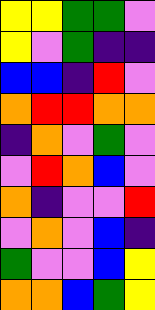[["yellow", "yellow", "green", "green", "violet"], ["yellow", "violet", "green", "indigo", "indigo"], ["blue", "blue", "indigo", "red", "violet"], ["orange", "red", "red", "orange", "orange"], ["indigo", "orange", "violet", "green", "violet"], ["violet", "red", "orange", "blue", "violet"], ["orange", "indigo", "violet", "violet", "red"], ["violet", "orange", "violet", "blue", "indigo"], ["green", "violet", "violet", "blue", "yellow"], ["orange", "orange", "blue", "green", "yellow"]]